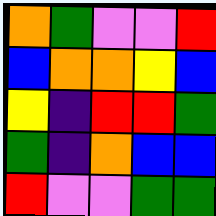[["orange", "green", "violet", "violet", "red"], ["blue", "orange", "orange", "yellow", "blue"], ["yellow", "indigo", "red", "red", "green"], ["green", "indigo", "orange", "blue", "blue"], ["red", "violet", "violet", "green", "green"]]